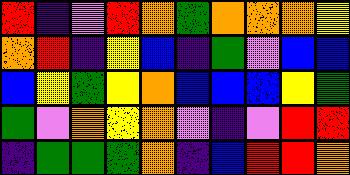[["red", "indigo", "violet", "red", "orange", "green", "orange", "orange", "orange", "yellow"], ["orange", "red", "indigo", "yellow", "blue", "indigo", "green", "violet", "blue", "blue"], ["blue", "yellow", "green", "yellow", "orange", "blue", "blue", "blue", "yellow", "green"], ["green", "violet", "orange", "yellow", "orange", "violet", "indigo", "violet", "red", "red"], ["indigo", "green", "green", "green", "orange", "indigo", "blue", "red", "red", "orange"]]